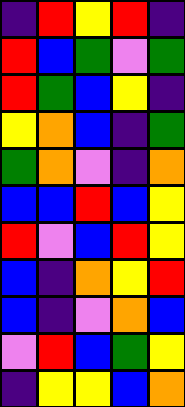[["indigo", "red", "yellow", "red", "indigo"], ["red", "blue", "green", "violet", "green"], ["red", "green", "blue", "yellow", "indigo"], ["yellow", "orange", "blue", "indigo", "green"], ["green", "orange", "violet", "indigo", "orange"], ["blue", "blue", "red", "blue", "yellow"], ["red", "violet", "blue", "red", "yellow"], ["blue", "indigo", "orange", "yellow", "red"], ["blue", "indigo", "violet", "orange", "blue"], ["violet", "red", "blue", "green", "yellow"], ["indigo", "yellow", "yellow", "blue", "orange"]]